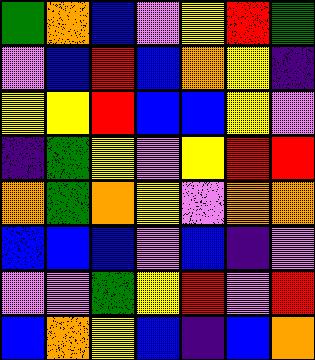[["green", "orange", "blue", "violet", "yellow", "red", "green"], ["violet", "blue", "red", "blue", "orange", "yellow", "indigo"], ["yellow", "yellow", "red", "blue", "blue", "yellow", "violet"], ["indigo", "green", "yellow", "violet", "yellow", "red", "red"], ["orange", "green", "orange", "yellow", "violet", "orange", "orange"], ["blue", "blue", "blue", "violet", "blue", "indigo", "violet"], ["violet", "violet", "green", "yellow", "red", "violet", "red"], ["blue", "orange", "yellow", "blue", "indigo", "blue", "orange"]]